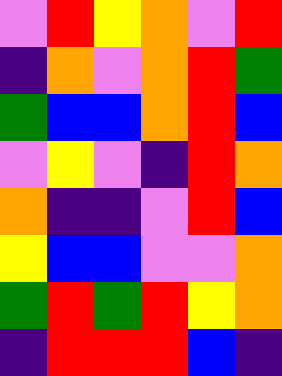[["violet", "red", "yellow", "orange", "violet", "red"], ["indigo", "orange", "violet", "orange", "red", "green"], ["green", "blue", "blue", "orange", "red", "blue"], ["violet", "yellow", "violet", "indigo", "red", "orange"], ["orange", "indigo", "indigo", "violet", "red", "blue"], ["yellow", "blue", "blue", "violet", "violet", "orange"], ["green", "red", "green", "red", "yellow", "orange"], ["indigo", "red", "red", "red", "blue", "indigo"]]